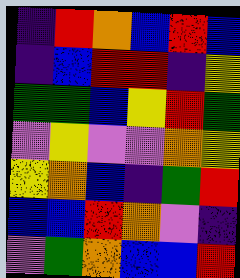[["indigo", "red", "orange", "blue", "red", "blue"], ["indigo", "blue", "red", "red", "indigo", "yellow"], ["green", "green", "blue", "yellow", "red", "green"], ["violet", "yellow", "violet", "violet", "orange", "yellow"], ["yellow", "orange", "blue", "indigo", "green", "red"], ["blue", "blue", "red", "orange", "violet", "indigo"], ["violet", "green", "orange", "blue", "blue", "red"]]